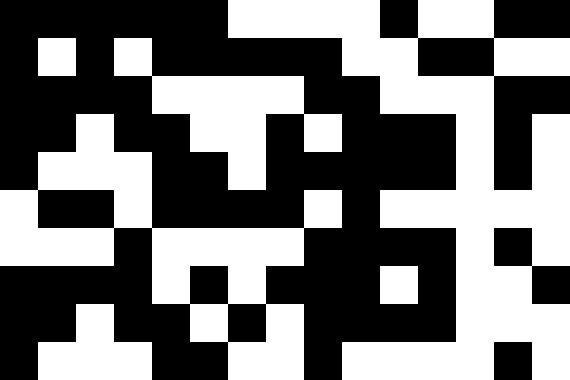[["black", "black", "black", "black", "black", "black", "white", "white", "white", "white", "black", "white", "white", "black", "black"], ["black", "white", "black", "white", "black", "black", "black", "black", "black", "white", "white", "black", "black", "white", "white"], ["black", "black", "black", "black", "white", "white", "white", "white", "black", "black", "white", "white", "white", "black", "black"], ["black", "black", "white", "black", "black", "white", "white", "black", "white", "black", "black", "black", "white", "black", "white"], ["black", "white", "white", "white", "black", "black", "white", "black", "black", "black", "black", "black", "white", "black", "white"], ["white", "black", "black", "white", "black", "black", "black", "black", "white", "black", "white", "white", "white", "white", "white"], ["white", "white", "white", "black", "white", "white", "white", "white", "black", "black", "black", "black", "white", "black", "white"], ["black", "black", "black", "black", "white", "black", "white", "black", "black", "black", "white", "black", "white", "white", "black"], ["black", "black", "white", "black", "black", "white", "black", "white", "black", "black", "black", "black", "white", "white", "white"], ["black", "white", "white", "white", "black", "black", "white", "white", "black", "white", "white", "white", "white", "black", "white"]]